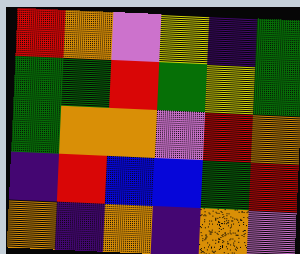[["red", "orange", "violet", "yellow", "indigo", "green"], ["green", "green", "red", "green", "yellow", "green"], ["green", "orange", "orange", "violet", "red", "orange"], ["indigo", "red", "blue", "blue", "green", "red"], ["orange", "indigo", "orange", "indigo", "orange", "violet"]]